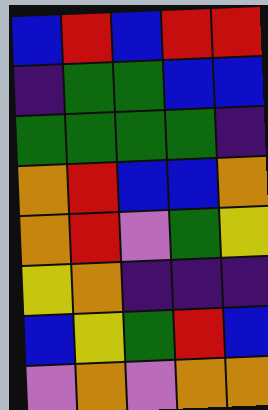[["blue", "red", "blue", "red", "red"], ["indigo", "green", "green", "blue", "blue"], ["green", "green", "green", "green", "indigo"], ["orange", "red", "blue", "blue", "orange"], ["orange", "red", "violet", "green", "yellow"], ["yellow", "orange", "indigo", "indigo", "indigo"], ["blue", "yellow", "green", "red", "blue"], ["violet", "orange", "violet", "orange", "orange"]]